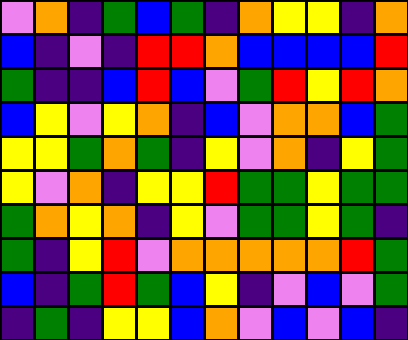[["violet", "orange", "indigo", "green", "blue", "green", "indigo", "orange", "yellow", "yellow", "indigo", "orange"], ["blue", "indigo", "violet", "indigo", "red", "red", "orange", "blue", "blue", "blue", "blue", "red"], ["green", "indigo", "indigo", "blue", "red", "blue", "violet", "green", "red", "yellow", "red", "orange"], ["blue", "yellow", "violet", "yellow", "orange", "indigo", "blue", "violet", "orange", "orange", "blue", "green"], ["yellow", "yellow", "green", "orange", "green", "indigo", "yellow", "violet", "orange", "indigo", "yellow", "green"], ["yellow", "violet", "orange", "indigo", "yellow", "yellow", "red", "green", "green", "yellow", "green", "green"], ["green", "orange", "yellow", "orange", "indigo", "yellow", "violet", "green", "green", "yellow", "green", "indigo"], ["green", "indigo", "yellow", "red", "violet", "orange", "orange", "orange", "orange", "orange", "red", "green"], ["blue", "indigo", "green", "red", "green", "blue", "yellow", "indigo", "violet", "blue", "violet", "green"], ["indigo", "green", "indigo", "yellow", "yellow", "blue", "orange", "violet", "blue", "violet", "blue", "indigo"]]